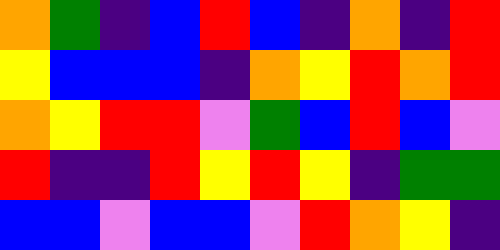[["orange", "green", "indigo", "blue", "red", "blue", "indigo", "orange", "indigo", "red"], ["yellow", "blue", "blue", "blue", "indigo", "orange", "yellow", "red", "orange", "red"], ["orange", "yellow", "red", "red", "violet", "green", "blue", "red", "blue", "violet"], ["red", "indigo", "indigo", "red", "yellow", "red", "yellow", "indigo", "green", "green"], ["blue", "blue", "violet", "blue", "blue", "violet", "red", "orange", "yellow", "indigo"]]